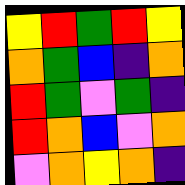[["yellow", "red", "green", "red", "yellow"], ["orange", "green", "blue", "indigo", "orange"], ["red", "green", "violet", "green", "indigo"], ["red", "orange", "blue", "violet", "orange"], ["violet", "orange", "yellow", "orange", "indigo"]]